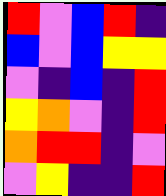[["red", "violet", "blue", "red", "indigo"], ["blue", "violet", "blue", "yellow", "yellow"], ["violet", "indigo", "blue", "indigo", "red"], ["yellow", "orange", "violet", "indigo", "red"], ["orange", "red", "red", "indigo", "violet"], ["violet", "yellow", "indigo", "indigo", "red"]]